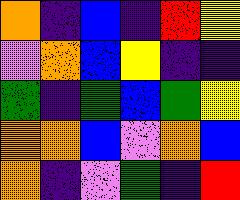[["orange", "indigo", "blue", "indigo", "red", "yellow"], ["violet", "orange", "blue", "yellow", "indigo", "indigo"], ["green", "indigo", "green", "blue", "green", "yellow"], ["orange", "orange", "blue", "violet", "orange", "blue"], ["orange", "indigo", "violet", "green", "indigo", "red"]]